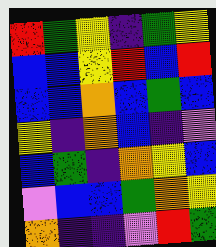[["red", "green", "yellow", "indigo", "green", "yellow"], ["blue", "blue", "yellow", "red", "blue", "red"], ["blue", "blue", "orange", "blue", "green", "blue"], ["yellow", "indigo", "orange", "blue", "indigo", "violet"], ["blue", "green", "indigo", "orange", "yellow", "blue"], ["violet", "blue", "blue", "green", "orange", "yellow"], ["orange", "indigo", "indigo", "violet", "red", "green"]]